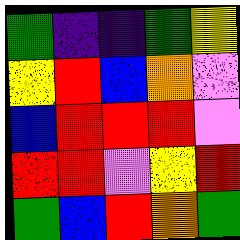[["green", "indigo", "indigo", "green", "yellow"], ["yellow", "red", "blue", "orange", "violet"], ["blue", "red", "red", "red", "violet"], ["red", "red", "violet", "yellow", "red"], ["green", "blue", "red", "orange", "green"]]